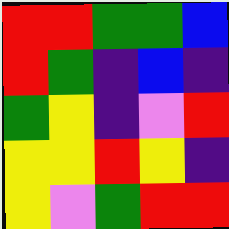[["red", "red", "green", "green", "blue"], ["red", "green", "indigo", "blue", "indigo"], ["green", "yellow", "indigo", "violet", "red"], ["yellow", "yellow", "red", "yellow", "indigo"], ["yellow", "violet", "green", "red", "red"]]